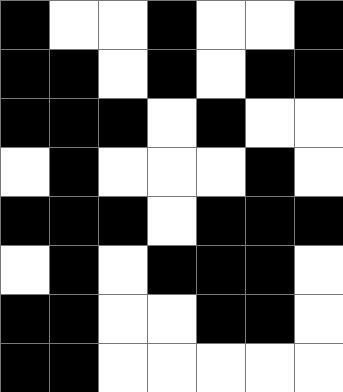[["black", "white", "white", "black", "white", "white", "black"], ["black", "black", "white", "black", "white", "black", "black"], ["black", "black", "black", "white", "black", "white", "white"], ["white", "black", "white", "white", "white", "black", "white"], ["black", "black", "black", "white", "black", "black", "black"], ["white", "black", "white", "black", "black", "black", "white"], ["black", "black", "white", "white", "black", "black", "white"], ["black", "black", "white", "white", "white", "white", "white"]]